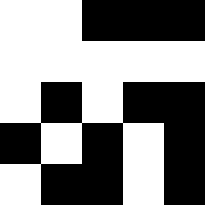[["white", "white", "black", "black", "black"], ["white", "white", "white", "white", "white"], ["white", "black", "white", "black", "black"], ["black", "white", "black", "white", "black"], ["white", "black", "black", "white", "black"]]